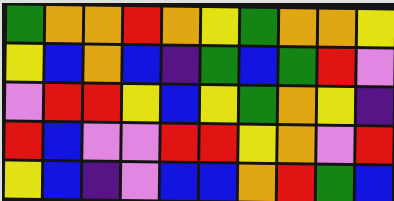[["green", "orange", "orange", "red", "orange", "yellow", "green", "orange", "orange", "yellow"], ["yellow", "blue", "orange", "blue", "indigo", "green", "blue", "green", "red", "violet"], ["violet", "red", "red", "yellow", "blue", "yellow", "green", "orange", "yellow", "indigo"], ["red", "blue", "violet", "violet", "red", "red", "yellow", "orange", "violet", "red"], ["yellow", "blue", "indigo", "violet", "blue", "blue", "orange", "red", "green", "blue"]]